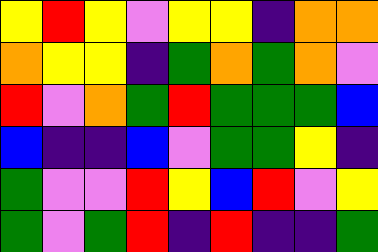[["yellow", "red", "yellow", "violet", "yellow", "yellow", "indigo", "orange", "orange"], ["orange", "yellow", "yellow", "indigo", "green", "orange", "green", "orange", "violet"], ["red", "violet", "orange", "green", "red", "green", "green", "green", "blue"], ["blue", "indigo", "indigo", "blue", "violet", "green", "green", "yellow", "indigo"], ["green", "violet", "violet", "red", "yellow", "blue", "red", "violet", "yellow"], ["green", "violet", "green", "red", "indigo", "red", "indigo", "indigo", "green"]]